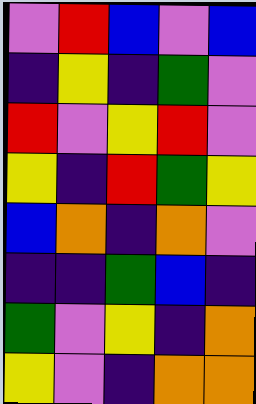[["violet", "red", "blue", "violet", "blue"], ["indigo", "yellow", "indigo", "green", "violet"], ["red", "violet", "yellow", "red", "violet"], ["yellow", "indigo", "red", "green", "yellow"], ["blue", "orange", "indigo", "orange", "violet"], ["indigo", "indigo", "green", "blue", "indigo"], ["green", "violet", "yellow", "indigo", "orange"], ["yellow", "violet", "indigo", "orange", "orange"]]